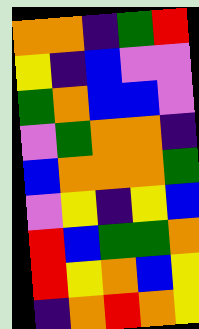[["orange", "orange", "indigo", "green", "red"], ["yellow", "indigo", "blue", "violet", "violet"], ["green", "orange", "blue", "blue", "violet"], ["violet", "green", "orange", "orange", "indigo"], ["blue", "orange", "orange", "orange", "green"], ["violet", "yellow", "indigo", "yellow", "blue"], ["red", "blue", "green", "green", "orange"], ["red", "yellow", "orange", "blue", "yellow"], ["indigo", "orange", "red", "orange", "yellow"]]